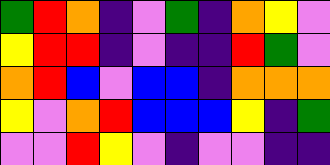[["green", "red", "orange", "indigo", "violet", "green", "indigo", "orange", "yellow", "violet"], ["yellow", "red", "red", "indigo", "violet", "indigo", "indigo", "red", "green", "violet"], ["orange", "red", "blue", "violet", "blue", "blue", "indigo", "orange", "orange", "orange"], ["yellow", "violet", "orange", "red", "blue", "blue", "blue", "yellow", "indigo", "green"], ["violet", "violet", "red", "yellow", "violet", "indigo", "violet", "violet", "indigo", "indigo"]]